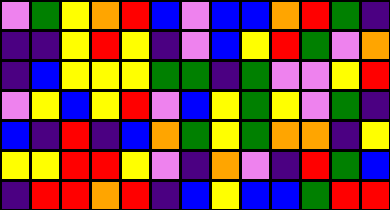[["violet", "green", "yellow", "orange", "red", "blue", "violet", "blue", "blue", "orange", "red", "green", "indigo"], ["indigo", "indigo", "yellow", "red", "yellow", "indigo", "violet", "blue", "yellow", "red", "green", "violet", "orange"], ["indigo", "blue", "yellow", "yellow", "yellow", "green", "green", "indigo", "green", "violet", "violet", "yellow", "red"], ["violet", "yellow", "blue", "yellow", "red", "violet", "blue", "yellow", "green", "yellow", "violet", "green", "indigo"], ["blue", "indigo", "red", "indigo", "blue", "orange", "green", "yellow", "green", "orange", "orange", "indigo", "yellow"], ["yellow", "yellow", "red", "red", "yellow", "violet", "indigo", "orange", "violet", "indigo", "red", "green", "blue"], ["indigo", "red", "red", "orange", "red", "indigo", "blue", "yellow", "blue", "blue", "green", "red", "red"]]